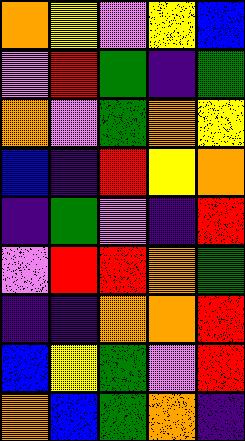[["orange", "yellow", "violet", "yellow", "blue"], ["violet", "red", "green", "indigo", "green"], ["orange", "violet", "green", "orange", "yellow"], ["blue", "indigo", "red", "yellow", "orange"], ["indigo", "green", "violet", "indigo", "red"], ["violet", "red", "red", "orange", "green"], ["indigo", "indigo", "orange", "orange", "red"], ["blue", "yellow", "green", "violet", "red"], ["orange", "blue", "green", "orange", "indigo"]]